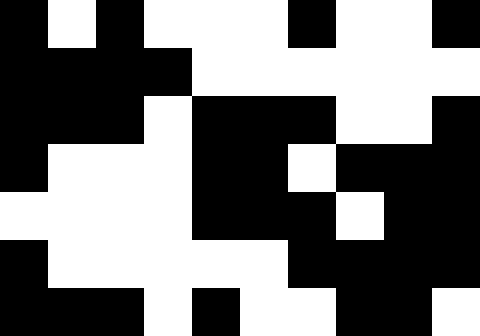[["black", "white", "black", "white", "white", "white", "black", "white", "white", "black"], ["black", "black", "black", "black", "white", "white", "white", "white", "white", "white"], ["black", "black", "black", "white", "black", "black", "black", "white", "white", "black"], ["black", "white", "white", "white", "black", "black", "white", "black", "black", "black"], ["white", "white", "white", "white", "black", "black", "black", "white", "black", "black"], ["black", "white", "white", "white", "white", "white", "black", "black", "black", "black"], ["black", "black", "black", "white", "black", "white", "white", "black", "black", "white"]]